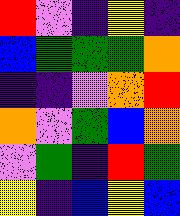[["red", "violet", "indigo", "yellow", "indigo"], ["blue", "green", "green", "green", "orange"], ["indigo", "indigo", "violet", "orange", "red"], ["orange", "violet", "green", "blue", "orange"], ["violet", "green", "indigo", "red", "green"], ["yellow", "indigo", "blue", "yellow", "blue"]]